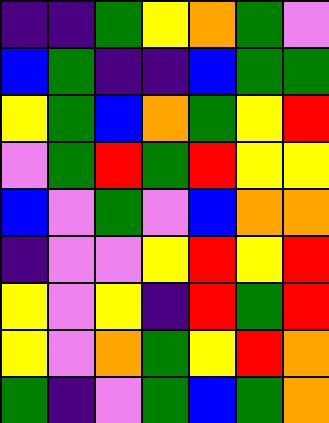[["indigo", "indigo", "green", "yellow", "orange", "green", "violet"], ["blue", "green", "indigo", "indigo", "blue", "green", "green"], ["yellow", "green", "blue", "orange", "green", "yellow", "red"], ["violet", "green", "red", "green", "red", "yellow", "yellow"], ["blue", "violet", "green", "violet", "blue", "orange", "orange"], ["indigo", "violet", "violet", "yellow", "red", "yellow", "red"], ["yellow", "violet", "yellow", "indigo", "red", "green", "red"], ["yellow", "violet", "orange", "green", "yellow", "red", "orange"], ["green", "indigo", "violet", "green", "blue", "green", "orange"]]